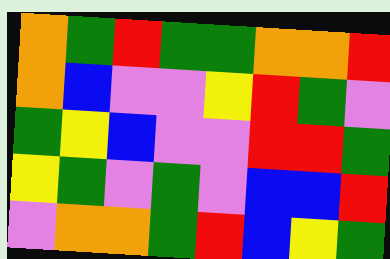[["orange", "green", "red", "green", "green", "orange", "orange", "red"], ["orange", "blue", "violet", "violet", "yellow", "red", "green", "violet"], ["green", "yellow", "blue", "violet", "violet", "red", "red", "green"], ["yellow", "green", "violet", "green", "violet", "blue", "blue", "red"], ["violet", "orange", "orange", "green", "red", "blue", "yellow", "green"]]